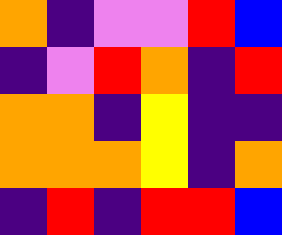[["orange", "indigo", "violet", "violet", "red", "blue"], ["indigo", "violet", "red", "orange", "indigo", "red"], ["orange", "orange", "indigo", "yellow", "indigo", "indigo"], ["orange", "orange", "orange", "yellow", "indigo", "orange"], ["indigo", "red", "indigo", "red", "red", "blue"]]